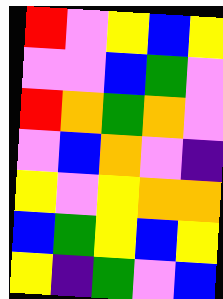[["red", "violet", "yellow", "blue", "yellow"], ["violet", "violet", "blue", "green", "violet"], ["red", "orange", "green", "orange", "violet"], ["violet", "blue", "orange", "violet", "indigo"], ["yellow", "violet", "yellow", "orange", "orange"], ["blue", "green", "yellow", "blue", "yellow"], ["yellow", "indigo", "green", "violet", "blue"]]